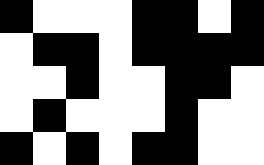[["black", "white", "white", "white", "black", "black", "white", "black"], ["white", "black", "black", "white", "black", "black", "black", "black"], ["white", "white", "black", "white", "white", "black", "black", "white"], ["white", "black", "white", "white", "white", "black", "white", "white"], ["black", "white", "black", "white", "black", "black", "white", "white"]]